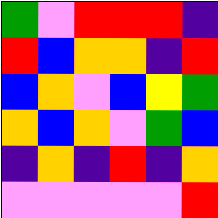[["green", "violet", "red", "red", "red", "indigo"], ["red", "blue", "orange", "orange", "indigo", "red"], ["blue", "orange", "violet", "blue", "yellow", "green"], ["orange", "blue", "orange", "violet", "green", "blue"], ["indigo", "orange", "indigo", "red", "indigo", "orange"], ["violet", "violet", "violet", "violet", "violet", "red"]]